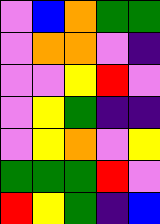[["violet", "blue", "orange", "green", "green"], ["violet", "orange", "orange", "violet", "indigo"], ["violet", "violet", "yellow", "red", "violet"], ["violet", "yellow", "green", "indigo", "indigo"], ["violet", "yellow", "orange", "violet", "yellow"], ["green", "green", "green", "red", "violet"], ["red", "yellow", "green", "indigo", "blue"]]